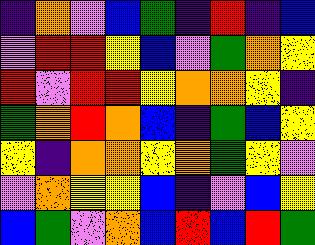[["indigo", "orange", "violet", "blue", "green", "indigo", "red", "indigo", "blue"], ["violet", "red", "red", "yellow", "blue", "violet", "green", "orange", "yellow"], ["red", "violet", "red", "red", "yellow", "orange", "orange", "yellow", "indigo"], ["green", "orange", "red", "orange", "blue", "indigo", "green", "blue", "yellow"], ["yellow", "indigo", "orange", "orange", "yellow", "orange", "green", "yellow", "violet"], ["violet", "orange", "yellow", "yellow", "blue", "indigo", "violet", "blue", "yellow"], ["blue", "green", "violet", "orange", "blue", "red", "blue", "red", "green"]]